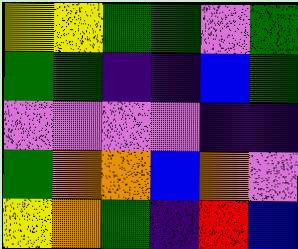[["yellow", "yellow", "green", "green", "violet", "green"], ["green", "green", "indigo", "indigo", "blue", "green"], ["violet", "violet", "violet", "violet", "indigo", "indigo"], ["green", "orange", "orange", "blue", "orange", "violet"], ["yellow", "orange", "green", "indigo", "red", "blue"]]